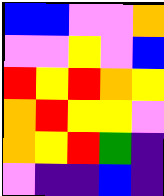[["blue", "blue", "violet", "violet", "orange"], ["violet", "violet", "yellow", "violet", "blue"], ["red", "yellow", "red", "orange", "yellow"], ["orange", "red", "yellow", "yellow", "violet"], ["orange", "yellow", "red", "green", "indigo"], ["violet", "indigo", "indigo", "blue", "indigo"]]